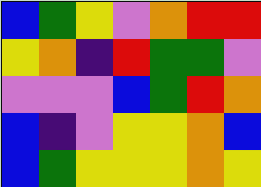[["blue", "green", "yellow", "violet", "orange", "red", "red"], ["yellow", "orange", "indigo", "red", "green", "green", "violet"], ["violet", "violet", "violet", "blue", "green", "red", "orange"], ["blue", "indigo", "violet", "yellow", "yellow", "orange", "blue"], ["blue", "green", "yellow", "yellow", "yellow", "orange", "yellow"]]